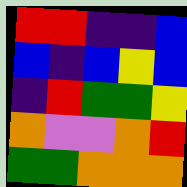[["red", "red", "indigo", "indigo", "blue"], ["blue", "indigo", "blue", "yellow", "blue"], ["indigo", "red", "green", "green", "yellow"], ["orange", "violet", "violet", "orange", "red"], ["green", "green", "orange", "orange", "orange"]]